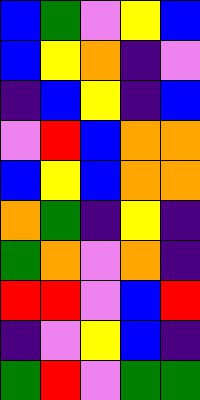[["blue", "green", "violet", "yellow", "blue"], ["blue", "yellow", "orange", "indigo", "violet"], ["indigo", "blue", "yellow", "indigo", "blue"], ["violet", "red", "blue", "orange", "orange"], ["blue", "yellow", "blue", "orange", "orange"], ["orange", "green", "indigo", "yellow", "indigo"], ["green", "orange", "violet", "orange", "indigo"], ["red", "red", "violet", "blue", "red"], ["indigo", "violet", "yellow", "blue", "indigo"], ["green", "red", "violet", "green", "green"]]